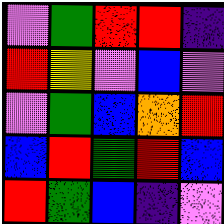[["violet", "green", "red", "red", "indigo"], ["red", "yellow", "violet", "blue", "violet"], ["violet", "green", "blue", "orange", "red"], ["blue", "red", "green", "red", "blue"], ["red", "green", "blue", "indigo", "violet"]]